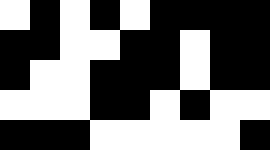[["white", "black", "white", "black", "white", "black", "black", "black", "black"], ["black", "black", "white", "white", "black", "black", "white", "black", "black"], ["black", "white", "white", "black", "black", "black", "white", "black", "black"], ["white", "white", "white", "black", "black", "white", "black", "white", "white"], ["black", "black", "black", "white", "white", "white", "white", "white", "black"]]